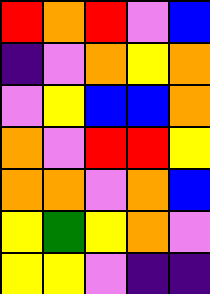[["red", "orange", "red", "violet", "blue"], ["indigo", "violet", "orange", "yellow", "orange"], ["violet", "yellow", "blue", "blue", "orange"], ["orange", "violet", "red", "red", "yellow"], ["orange", "orange", "violet", "orange", "blue"], ["yellow", "green", "yellow", "orange", "violet"], ["yellow", "yellow", "violet", "indigo", "indigo"]]